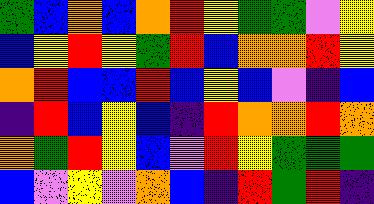[["green", "blue", "orange", "blue", "orange", "red", "yellow", "green", "green", "violet", "yellow"], ["blue", "yellow", "red", "yellow", "green", "red", "blue", "orange", "orange", "red", "yellow"], ["orange", "red", "blue", "blue", "red", "blue", "yellow", "blue", "violet", "indigo", "blue"], ["indigo", "red", "blue", "yellow", "blue", "indigo", "red", "orange", "orange", "red", "orange"], ["orange", "green", "red", "yellow", "blue", "violet", "red", "yellow", "green", "green", "green"], ["blue", "violet", "yellow", "violet", "orange", "blue", "indigo", "red", "green", "red", "indigo"]]